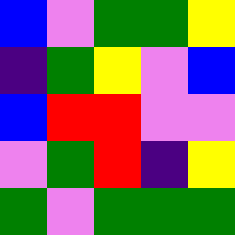[["blue", "violet", "green", "green", "yellow"], ["indigo", "green", "yellow", "violet", "blue"], ["blue", "red", "red", "violet", "violet"], ["violet", "green", "red", "indigo", "yellow"], ["green", "violet", "green", "green", "green"]]